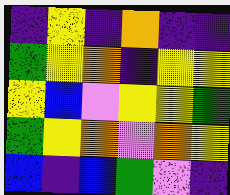[["indigo", "yellow", "indigo", "orange", "indigo", "indigo"], ["green", "yellow", "orange", "indigo", "yellow", "yellow"], ["yellow", "blue", "violet", "yellow", "yellow", "green"], ["green", "yellow", "orange", "violet", "orange", "yellow"], ["blue", "indigo", "blue", "green", "violet", "indigo"]]